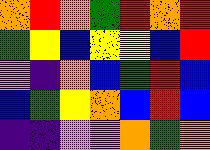[["orange", "red", "orange", "green", "red", "orange", "red"], ["green", "yellow", "blue", "yellow", "yellow", "blue", "red"], ["violet", "indigo", "orange", "blue", "green", "red", "blue"], ["blue", "green", "yellow", "orange", "blue", "red", "blue"], ["indigo", "indigo", "violet", "violet", "orange", "green", "orange"]]